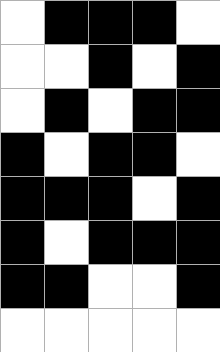[["white", "black", "black", "black", "white"], ["white", "white", "black", "white", "black"], ["white", "black", "white", "black", "black"], ["black", "white", "black", "black", "white"], ["black", "black", "black", "white", "black"], ["black", "white", "black", "black", "black"], ["black", "black", "white", "white", "black"], ["white", "white", "white", "white", "white"]]